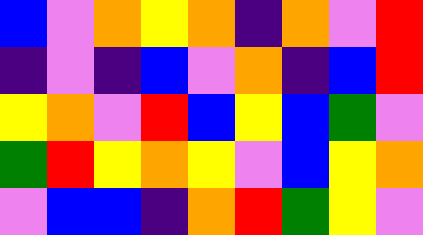[["blue", "violet", "orange", "yellow", "orange", "indigo", "orange", "violet", "red"], ["indigo", "violet", "indigo", "blue", "violet", "orange", "indigo", "blue", "red"], ["yellow", "orange", "violet", "red", "blue", "yellow", "blue", "green", "violet"], ["green", "red", "yellow", "orange", "yellow", "violet", "blue", "yellow", "orange"], ["violet", "blue", "blue", "indigo", "orange", "red", "green", "yellow", "violet"]]